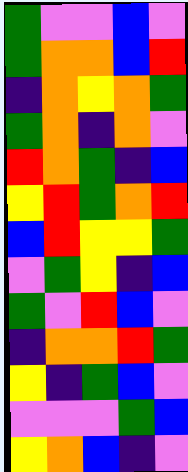[["green", "violet", "violet", "blue", "violet"], ["green", "orange", "orange", "blue", "red"], ["indigo", "orange", "yellow", "orange", "green"], ["green", "orange", "indigo", "orange", "violet"], ["red", "orange", "green", "indigo", "blue"], ["yellow", "red", "green", "orange", "red"], ["blue", "red", "yellow", "yellow", "green"], ["violet", "green", "yellow", "indigo", "blue"], ["green", "violet", "red", "blue", "violet"], ["indigo", "orange", "orange", "red", "green"], ["yellow", "indigo", "green", "blue", "violet"], ["violet", "violet", "violet", "green", "blue"], ["yellow", "orange", "blue", "indigo", "violet"]]